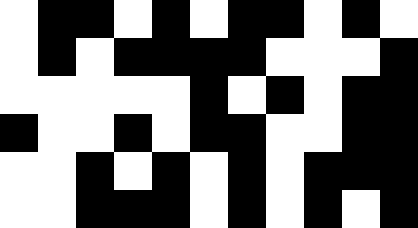[["white", "black", "black", "white", "black", "white", "black", "black", "white", "black", "white"], ["white", "black", "white", "black", "black", "black", "black", "white", "white", "white", "black"], ["white", "white", "white", "white", "white", "black", "white", "black", "white", "black", "black"], ["black", "white", "white", "black", "white", "black", "black", "white", "white", "black", "black"], ["white", "white", "black", "white", "black", "white", "black", "white", "black", "black", "black"], ["white", "white", "black", "black", "black", "white", "black", "white", "black", "white", "black"]]